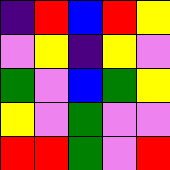[["indigo", "red", "blue", "red", "yellow"], ["violet", "yellow", "indigo", "yellow", "violet"], ["green", "violet", "blue", "green", "yellow"], ["yellow", "violet", "green", "violet", "violet"], ["red", "red", "green", "violet", "red"]]